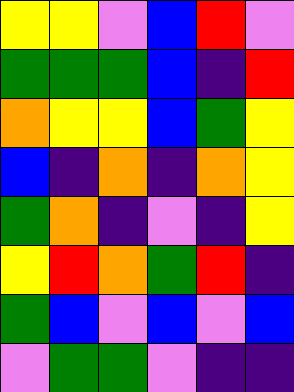[["yellow", "yellow", "violet", "blue", "red", "violet"], ["green", "green", "green", "blue", "indigo", "red"], ["orange", "yellow", "yellow", "blue", "green", "yellow"], ["blue", "indigo", "orange", "indigo", "orange", "yellow"], ["green", "orange", "indigo", "violet", "indigo", "yellow"], ["yellow", "red", "orange", "green", "red", "indigo"], ["green", "blue", "violet", "blue", "violet", "blue"], ["violet", "green", "green", "violet", "indigo", "indigo"]]